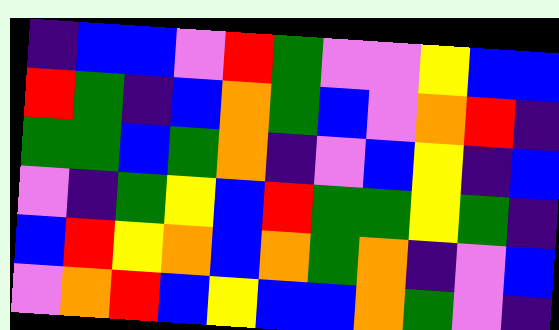[["indigo", "blue", "blue", "violet", "red", "green", "violet", "violet", "yellow", "blue", "blue"], ["red", "green", "indigo", "blue", "orange", "green", "blue", "violet", "orange", "red", "indigo"], ["green", "green", "blue", "green", "orange", "indigo", "violet", "blue", "yellow", "indigo", "blue"], ["violet", "indigo", "green", "yellow", "blue", "red", "green", "green", "yellow", "green", "indigo"], ["blue", "red", "yellow", "orange", "blue", "orange", "green", "orange", "indigo", "violet", "blue"], ["violet", "orange", "red", "blue", "yellow", "blue", "blue", "orange", "green", "violet", "indigo"]]